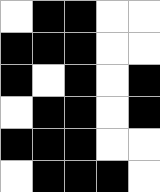[["white", "black", "black", "white", "white"], ["black", "black", "black", "white", "white"], ["black", "white", "black", "white", "black"], ["white", "black", "black", "white", "black"], ["black", "black", "black", "white", "white"], ["white", "black", "black", "black", "white"]]